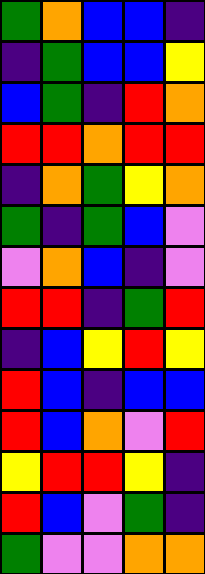[["green", "orange", "blue", "blue", "indigo"], ["indigo", "green", "blue", "blue", "yellow"], ["blue", "green", "indigo", "red", "orange"], ["red", "red", "orange", "red", "red"], ["indigo", "orange", "green", "yellow", "orange"], ["green", "indigo", "green", "blue", "violet"], ["violet", "orange", "blue", "indigo", "violet"], ["red", "red", "indigo", "green", "red"], ["indigo", "blue", "yellow", "red", "yellow"], ["red", "blue", "indigo", "blue", "blue"], ["red", "blue", "orange", "violet", "red"], ["yellow", "red", "red", "yellow", "indigo"], ["red", "blue", "violet", "green", "indigo"], ["green", "violet", "violet", "orange", "orange"]]